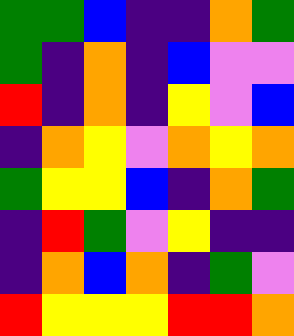[["green", "green", "blue", "indigo", "indigo", "orange", "green"], ["green", "indigo", "orange", "indigo", "blue", "violet", "violet"], ["red", "indigo", "orange", "indigo", "yellow", "violet", "blue"], ["indigo", "orange", "yellow", "violet", "orange", "yellow", "orange"], ["green", "yellow", "yellow", "blue", "indigo", "orange", "green"], ["indigo", "red", "green", "violet", "yellow", "indigo", "indigo"], ["indigo", "orange", "blue", "orange", "indigo", "green", "violet"], ["red", "yellow", "yellow", "yellow", "red", "red", "orange"]]